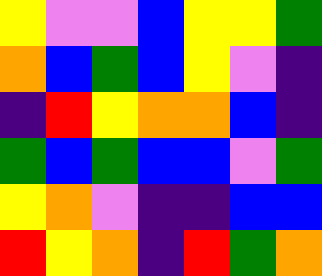[["yellow", "violet", "violet", "blue", "yellow", "yellow", "green"], ["orange", "blue", "green", "blue", "yellow", "violet", "indigo"], ["indigo", "red", "yellow", "orange", "orange", "blue", "indigo"], ["green", "blue", "green", "blue", "blue", "violet", "green"], ["yellow", "orange", "violet", "indigo", "indigo", "blue", "blue"], ["red", "yellow", "orange", "indigo", "red", "green", "orange"]]